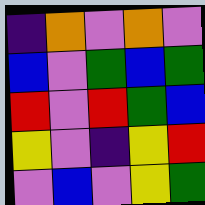[["indigo", "orange", "violet", "orange", "violet"], ["blue", "violet", "green", "blue", "green"], ["red", "violet", "red", "green", "blue"], ["yellow", "violet", "indigo", "yellow", "red"], ["violet", "blue", "violet", "yellow", "green"]]